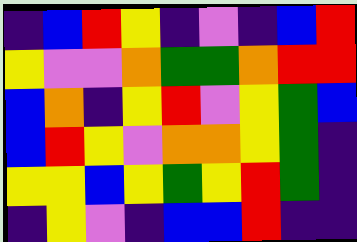[["indigo", "blue", "red", "yellow", "indigo", "violet", "indigo", "blue", "red"], ["yellow", "violet", "violet", "orange", "green", "green", "orange", "red", "red"], ["blue", "orange", "indigo", "yellow", "red", "violet", "yellow", "green", "blue"], ["blue", "red", "yellow", "violet", "orange", "orange", "yellow", "green", "indigo"], ["yellow", "yellow", "blue", "yellow", "green", "yellow", "red", "green", "indigo"], ["indigo", "yellow", "violet", "indigo", "blue", "blue", "red", "indigo", "indigo"]]